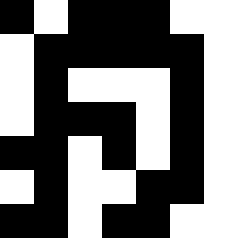[["black", "white", "black", "black", "black", "white", "white"], ["white", "black", "black", "black", "black", "black", "white"], ["white", "black", "white", "white", "white", "black", "white"], ["white", "black", "black", "black", "white", "black", "white"], ["black", "black", "white", "black", "white", "black", "white"], ["white", "black", "white", "white", "black", "black", "white"], ["black", "black", "white", "black", "black", "white", "white"]]